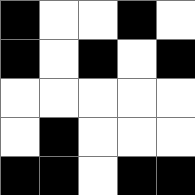[["black", "white", "white", "black", "white"], ["black", "white", "black", "white", "black"], ["white", "white", "white", "white", "white"], ["white", "black", "white", "white", "white"], ["black", "black", "white", "black", "black"]]